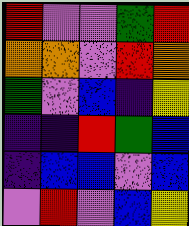[["red", "violet", "violet", "green", "red"], ["orange", "orange", "violet", "red", "orange"], ["green", "violet", "blue", "indigo", "yellow"], ["indigo", "indigo", "red", "green", "blue"], ["indigo", "blue", "blue", "violet", "blue"], ["violet", "red", "violet", "blue", "yellow"]]